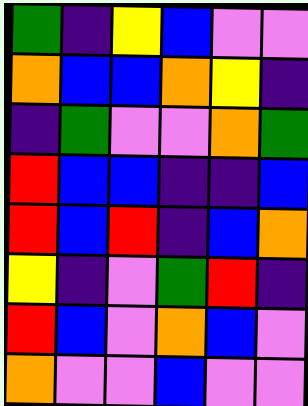[["green", "indigo", "yellow", "blue", "violet", "violet"], ["orange", "blue", "blue", "orange", "yellow", "indigo"], ["indigo", "green", "violet", "violet", "orange", "green"], ["red", "blue", "blue", "indigo", "indigo", "blue"], ["red", "blue", "red", "indigo", "blue", "orange"], ["yellow", "indigo", "violet", "green", "red", "indigo"], ["red", "blue", "violet", "orange", "blue", "violet"], ["orange", "violet", "violet", "blue", "violet", "violet"]]